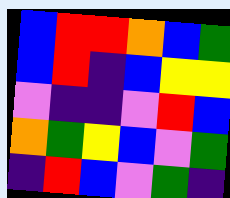[["blue", "red", "red", "orange", "blue", "green"], ["blue", "red", "indigo", "blue", "yellow", "yellow"], ["violet", "indigo", "indigo", "violet", "red", "blue"], ["orange", "green", "yellow", "blue", "violet", "green"], ["indigo", "red", "blue", "violet", "green", "indigo"]]